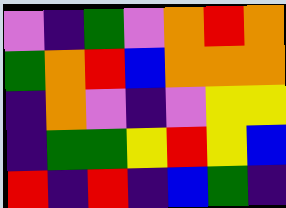[["violet", "indigo", "green", "violet", "orange", "red", "orange"], ["green", "orange", "red", "blue", "orange", "orange", "orange"], ["indigo", "orange", "violet", "indigo", "violet", "yellow", "yellow"], ["indigo", "green", "green", "yellow", "red", "yellow", "blue"], ["red", "indigo", "red", "indigo", "blue", "green", "indigo"]]